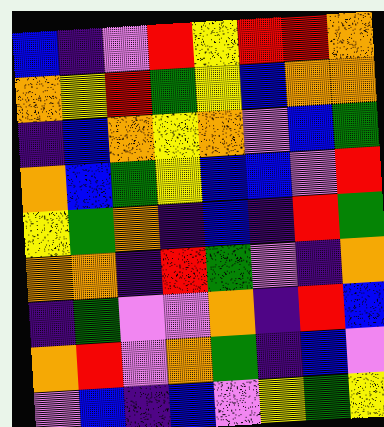[["blue", "indigo", "violet", "red", "yellow", "red", "red", "orange"], ["orange", "yellow", "red", "green", "yellow", "blue", "orange", "orange"], ["indigo", "blue", "orange", "yellow", "orange", "violet", "blue", "green"], ["orange", "blue", "green", "yellow", "blue", "blue", "violet", "red"], ["yellow", "green", "orange", "indigo", "blue", "indigo", "red", "green"], ["orange", "orange", "indigo", "red", "green", "violet", "indigo", "orange"], ["indigo", "green", "violet", "violet", "orange", "indigo", "red", "blue"], ["orange", "red", "violet", "orange", "green", "indigo", "blue", "violet"], ["violet", "blue", "indigo", "blue", "violet", "yellow", "green", "yellow"]]